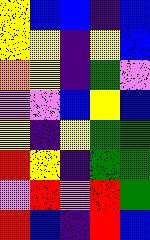[["yellow", "blue", "blue", "indigo", "blue"], ["yellow", "yellow", "indigo", "yellow", "blue"], ["orange", "yellow", "indigo", "green", "violet"], ["violet", "violet", "blue", "yellow", "blue"], ["yellow", "indigo", "yellow", "green", "green"], ["red", "yellow", "indigo", "green", "green"], ["violet", "red", "violet", "red", "green"], ["red", "blue", "indigo", "red", "blue"]]